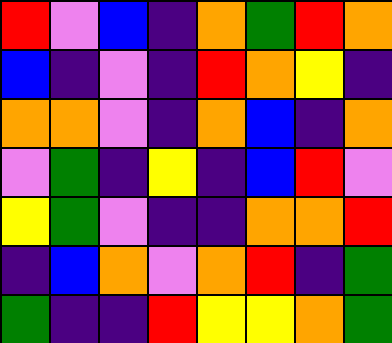[["red", "violet", "blue", "indigo", "orange", "green", "red", "orange"], ["blue", "indigo", "violet", "indigo", "red", "orange", "yellow", "indigo"], ["orange", "orange", "violet", "indigo", "orange", "blue", "indigo", "orange"], ["violet", "green", "indigo", "yellow", "indigo", "blue", "red", "violet"], ["yellow", "green", "violet", "indigo", "indigo", "orange", "orange", "red"], ["indigo", "blue", "orange", "violet", "orange", "red", "indigo", "green"], ["green", "indigo", "indigo", "red", "yellow", "yellow", "orange", "green"]]